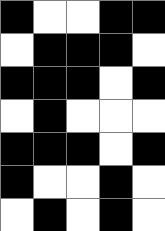[["black", "white", "white", "black", "black"], ["white", "black", "black", "black", "white"], ["black", "black", "black", "white", "black"], ["white", "black", "white", "white", "white"], ["black", "black", "black", "white", "black"], ["black", "white", "white", "black", "white"], ["white", "black", "white", "black", "white"]]